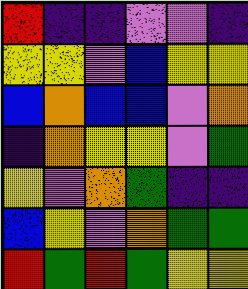[["red", "indigo", "indigo", "violet", "violet", "indigo"], ["yellow", "yellow", "violet", "blue", "yellow", "yellow"], ["blue", "orange", "blue", "blue", "violet", "orange"], ["indigo", "orange", "yellow", "yellow", "violet", "green"], ["yellow", "violet", "orange", "green", "indigo", "indigo"], ["blue", "yellow", "violet", "orange", "green", "green"], ["red", "green", "red", "green", "yellow", "yellow"]]